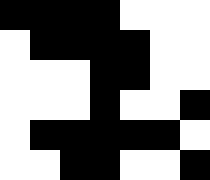[["black", "black", "black", "black", "white", "white", "white"], ["white", "black", "black", "black", "black", "white", "white"], ["white", "white", "white", "black", "black", "white", "white"], ["white", "white", "white", "black", "white", "white", "black"], ["white", "black", "black", "black", "black", "black", "white"], ["white", "white", "black", "black", "white", "white", "black"]]